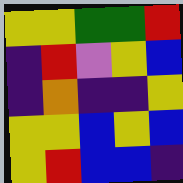[["yellow", "yellow", "green", "green", "red"], ["indigo", "red", "violet", "yellow", "blue"], ["indigo", "orange", "indigo", "indigo", "yellow"], ["yellow", "yellow", "blue", "yellow", "blue"], ["yellow", "red", "blue", "blue", "indigo"]]